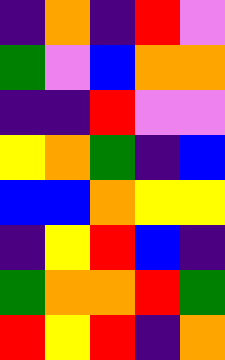[["indigo", "orange", "indigo", "red", "violet"], ["green", "violet", "blue", "orange", "orange"], ["indigo", "indigo", "red", "violet", "violet"], ["yellow", "orange", "green", "indigo", "blue"], ["blue", "blue", "orange", "yellow", "yellow"], ["indigo", "yellow", "red", "blue", "indigo"], ["green", "orange", "orange", "red", "green"], ["red", "yellow", "red", "indigo", "orange"]]